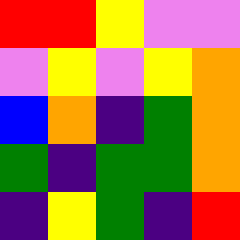[["red", "red", "yellow", "violet", "violet"], ["violet", "yellow", "violet", "yellow", "orange"], ["blue", "orange", "indigo", "green", "orange"], ["green", "indigo", "green", "green", "orange"], ["indigo", "yellow", "green", "indigo", "red"]]